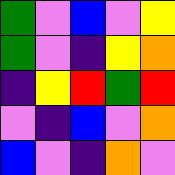[["green", "violet", "blue", "violet", "yellow"], ["green", "violet", "indigo", "yellow", "orange"], ["indigo", "yellow", "red", "green", "red"], ["violet", "indigo", "blue", "violet", "orange"], ["blue", "violet", "indigo", "orange", "violet"]]